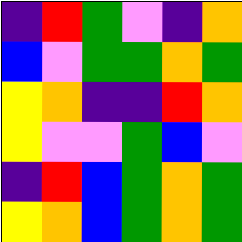[["indigo", "red", "green", "violet", "indigo", "orange"], ["blue", "violet", "green", "green", "orange", "green"], ["yellow", "orange", "indigo", "indigo", "red", "orange"], ["yellow", "violet", "violet", "green", "blue", "violet"], ["indigo", "red", "blue", "green", "orange", "green"], ["yellow", "orange", "blue", "green", "orange", "green"]]